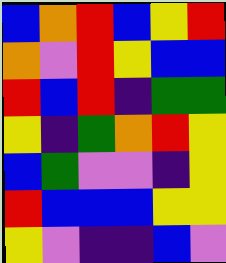[["blue", "orange", "red", "blue", "yellow", "red"], ["orange", "violet", "red", "yellow", "blue", "blue"], ["red", "blue", "red", "indigo", "green", "green"], ["yellow", "indigo", "green", "orange", "red", "yellow"], ["blue", "green", "violet", "violet", "indigo", "yellow"], ["red", "blue", "blue", "blue", "yellow", "yellow"], ["yellow", "violet", "indigo", "indigo", "blue", "violet"]]